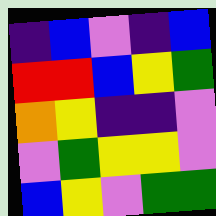[["indigo", "blue", "violet", "indigo", "blue"], ["red", "red", "blue", "yellow", "green"], ["orange", "yellow", "indigo", "indigo", "violet"], ["violet", "green", "yellow", "yellow", "violet"], ["blue", "yellow", "violet", "green", "green"]]